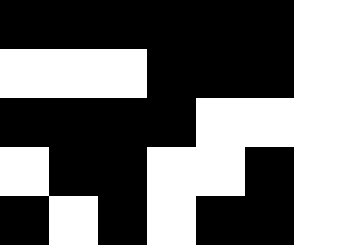[["black", "black", "black", "black", "black", "black", "white"], ["white", "white", "white", "black", "black", "black", "white"], ["black", "black", "black", "black", "white", "white", "white"], ["white", "black", "black", "white", "white", "black", "white"], ["black", "white", "black", "white", "black", "black", "white"]]